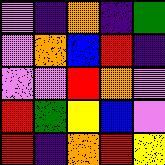[["violet", "indigo", "orange", "indigo", "green"], ["violet", "orange", "blue", "red", "indigo"], ["violet", "violet", "red", "orange", "violet"], ["red", "green", "yellow", "blue", "violet"], ["red", "indigo", "orange", "red", "yellow"]]